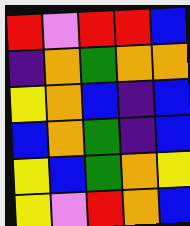[["red", "violet", "red", "red", "blue"], ["indigo", "orange", "green", "orange", "orange"], ["yellow", "orange", "blue", "indigo", "blue"], ["blue", "orange", "green", "indigo", "blue"], ["yellow", "blue", "green", "orange", "yellow"], ["yellow", "violet", "red", "orange", "blue"]]